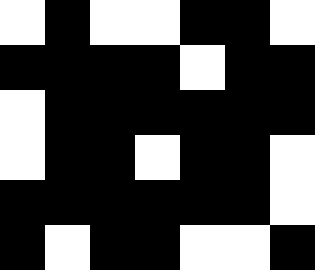[["white", "black", "white", "white", "black", "black", "white"], ["black", "black", "black", "black", "white", "black", "black"], ["white", "black", "black", "black", "black", "black", "black"], ["white", "black", "black", "white", "black", "black", "white"], ["black", "black", "black", "black", "black", "black", "white"], ["black", "white", "black", "black", "white", "white", "black"]]